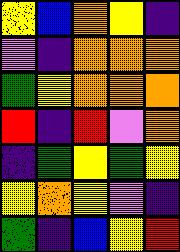[["yellow", "blue", "orange", "yellow", "indigo"], ["violet", "indigo", "orange", "orange", "orange"], ["green", "yellow", "orange", "orange", "orange"], ["red", "indigo", "red", "violet", "orange"], ["indigo", "green", "yellow", "green", "yellow"], ["yellow", "orange", "yellow", "violet", "indigo"], ["green", "indigo", "blue", "yellow", "red"]]